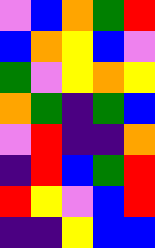[["violet", "blue", "orange", "green", "red"], ["blue", "orange", "yellow", "blue", "violet"], ["green", "violet", "yellow", "orange", "yellow"], ["orange", "green", "indigo", "green", "blue"], ["violet", "red", "indigo", "indigo", "orange"], ["indigo", "red", "blue", "green", "red"], ["red", "yellow", "violet", "blue", "red"], ["indigo", "indigo", "yellow", "blue", "blue"]]